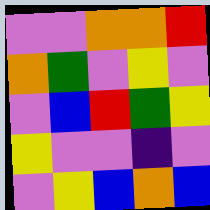[["violet", "violet", "orange", "orange", "red"], ["orange", "green", "violet", "yellow", "violet"], ["violet", "blue", "red", "green", "yellow"], ["yellow", "violet", "violet", "indigo", "violet"], ["violet", "yellow", "blue", "orange", "blue"]]